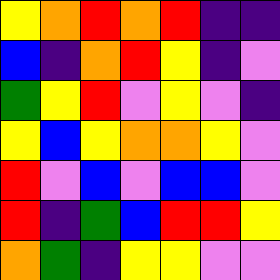[["yellow", "orange", "red", "orange", "red", "indigo", "indigo"], ["blue", "indigo", "orange", "red", "yellow", "indigo", "violet"], ["green", "yellow", "red", "violet", "yellow", "violet", "indigo"], ["yellow", "blue", "yellow", "orange", "orange", "yellow", "violet"], ["red", "violet", "blue", "violet", "blue", "blue", "violet"], ["red", "indigo", "green", "blue", "red", "red", "yellow"], ["orange", "green", "indigo", "yellow", "yellow", "violet", "violet"]]